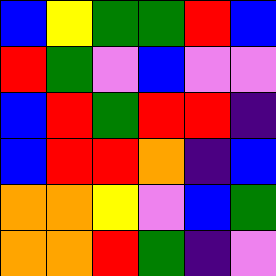[["blue", "yellow", "green", "green", "red", "blue"], ["red", "green", "violet", "blue", "violet", "violet"], ["blue", "red", "green", "red", "red", "indigo"], ["blue", "red", "red", "orange", "indigo", "blue"], ["orange", "orange", "yellow", "violet", "blue", "green"], ["orange", "orange", "red", "green", "indigo", "violet"]]